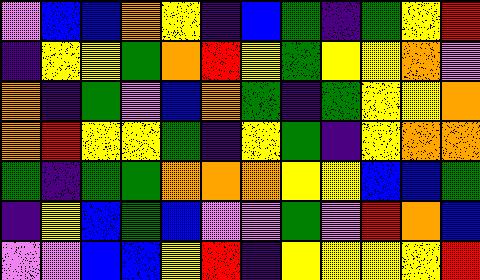[["violet", "blue", "blue", "orange", "yellow", "indigo", "blue", "green", "indigo", "green", "yellow", "red"], ["indigo", "yellow", "yellow", "green", "orange", "red", "yellow", "green", "yellow", "yellow", "orange", "violet"], ["orange", "indigo", "green", "violet", "blue", "orange", "green", "indigo", "green", "yellow", "yellow", "orange"], ["orange", "red", "yellow", "yellow", "green", "indigo", "yellow", "green", "indigo", "yellow", "orange", "orange"], ["green", "indigo", "green", "green", "orange", "orange", "orange", "yellow", "yellow", "blue", "blue", "green"], ["indigo", "yellow", "blue", "green", "blue", "violet", "violet", "green", "violet", "red", "orange", "blue"], ["violet", "violet", "blue", "blue", "yellow", "red", "indigo", "yellow", "yellow", "yellow", "yellow", "red"]]